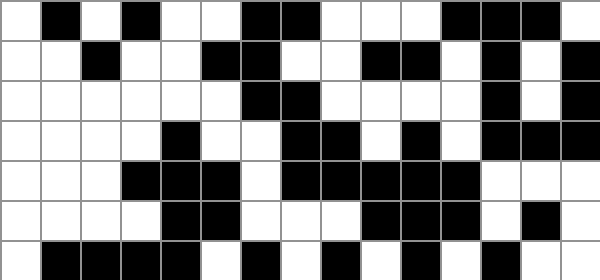[["white", "black", "white", "black", "white", "white", "black", "black", "white", "white", "white", "black", "black", "black", "white"], ["white", "white", "black", "white", "white", "black", "black", "white", "white", "black", "black", "white", "black", "white", "black"], ["white", "white", "white", "white", "white", "white", "black", "black", "white", "white", "white", "white", "black", "white", "black"], ["white", "white", "white", "white", "black", "white", "white", "black", "black", "white", "black", "white", "black", "black", "black"], ["white", "white", "white", "black", "black", "black", "white", "black", "black", "black", "black", "black", "white", "white", "white"], ["white", "white", "white", "white", "black", "black", "white", "white", "white", "black", "black", "black", "white", "black", "white"], ["white", "black", "black", "black", "black", "white", "black", "white", "black", "white", "black", "white", "black", "white", "white"]]